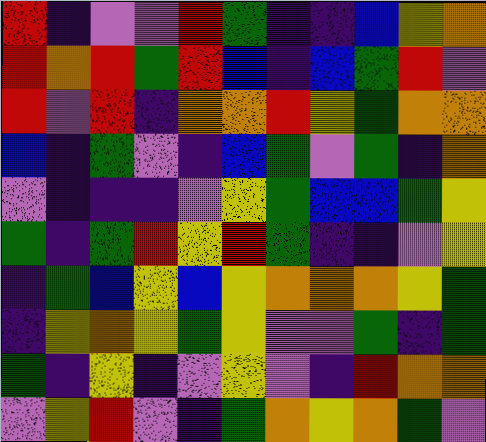[["red", "indigo", "violet", "violet", "red", "green", "indigo", "indigo", "blue", "yellow", "orange"], ["red", "orange", "red", "green", "red", "blue", "indigo", "blue", "green", "red", "violet"], ["red", "violet", "red", "indigo", "orange", "orange", "red", "yellow", "green", "orange", "orange"], ["blue", "indigo", "green", "violet", "indigo", "blue", "green", "violet", "green", "indigo", "orange"], ["violet", "indigo", "indigo", "indigo", "violet", "yellow", "green", "blue", "blue", "green", "yellow"], ["green", "indigo", "green", "red", "yellow", "red", "green", "indigo", "indigo", "violet", "yellow"], ["indigo", "green", "blue", "yellow", "blue", "yellow", "orange", "orange", "orange", "yellow", "green"], ["indigo", "yellow", "orange", "yellow", "green", "yellow", "violet", "violet", "green", "indigo", "green"], ["green", "indigo", "yellow", "indigo", "violet", "yellow", "violet", "indigo", "red", "orange", "orange"], ["violet", "yellow", "red", "violet", "indigo", "green", "orange", "yellow", "orange", "green", "violet"]]